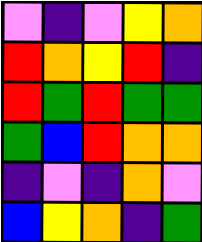[["violet", "indigo", "violet", "yellow", "orange"], ["red", "orange", "yellow", "red", "indigo"], ["red", "green", "red", "green", "green"], ["green", "blue", "red", "orange", "orange"], ["indigo", "violet", "indigo", "orange", "violet"], ["blue", "yellow", "orange", "indigo", "green"]]